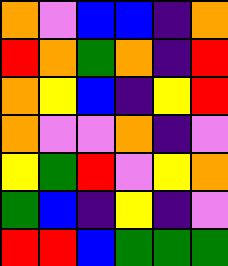[["orange", "violet", "blue", "blue", "indigo", "orange"], ["red", "orange", "green", "orange", "indigo", "red"], ["orange", "yellow", "blue", "indigo", "yellow", "red"], ["orange", "violet", "violet", "orange", "indigo", "violet"], ["yellow", "green", "red", "violet", "yellow", "orange"], ["green", "blue", "indigo", "yellow", "indigo", "violet"], ["red", "red", "blue", "green", "green", "green"]]